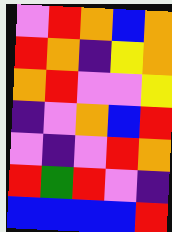[["violet", "red", "orange", "blue", "orange"], ["red", "orange", "indigo", "yellow", "orange"], ["orange", "red", "violet", "violet", "yellow"], ["indigo", "violet", "orange", "blue", "red"], ["violet", "indigo", "violet", "red", "orange"], ["red", "green", "red", "violet", "indigo"], ["blue", "blue", "blue", "blue", "red"]]